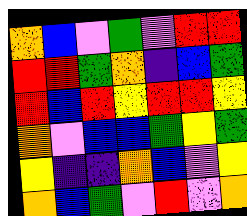[["orange", "blue", "violet", "green", "violet", "red", "red"], ["red", "red", "green", "orange", "indigo", "blue", "green"], ["red", "blue", "red", "yellow", "red", "red", "yellow"], ["orange", "violet", "blue", "blue", "green", "yellow", "green"], ["yellow", "indigo", "indigo", "orange", "blue", "violet", "yellow"], ["orange", "blue", "green", "violet", "red", "violet", "orange"]]